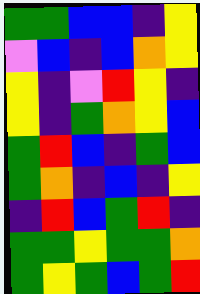[["green", "green", "blue", "blue", "indigo", "yellow"], ["violet", "blue", "indigo", "blue", "orange", "yellow"], ["yellow", "indigo", "violet", "red", "yellow", "indigo"], ["yellow", "indigo", "green", "orange", "yellow", "blue"], ["green", "red", "blue", "indigo", "green", "blue"], ["green", "orange", "indigo", "blue", "indigo", "yellow"], ["indigo", "red", "blue", "green", "red", "indigo"], ["green", "green", "yellow", "green", "green", "orange"], ["green", "yellow", "green", "blue", "green", "red"]]